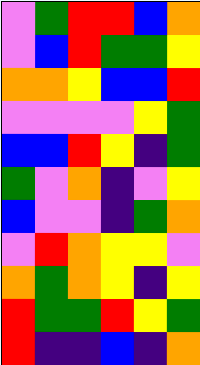[["violet", "green", "red", "red", "blue", "orange"], ["violet", "blue", "red", "green", "green", "yellow"], ["orange", "orange", "yellow", "blue", "blue", "red"], ["violet", "violet", "violet", "violet", "yellow", "green"], ["blue", "blue", "red", "yellow", "indigo", "green"], ["green", "violet", "orange", "indigo", "violet", "yellow"], ["blue", "violet", "violet", "indigo", "green", "orange"], ["violet", "red", "orange", "yellow", "yellow", "violet"], ["orange", "green", "orange", "yellow", "indigo", "yellow"], ["red", "green", "green", "red", "yellow", "green"], ["red", "indigo", "indigo", "blue", "indigo", "orange"]]